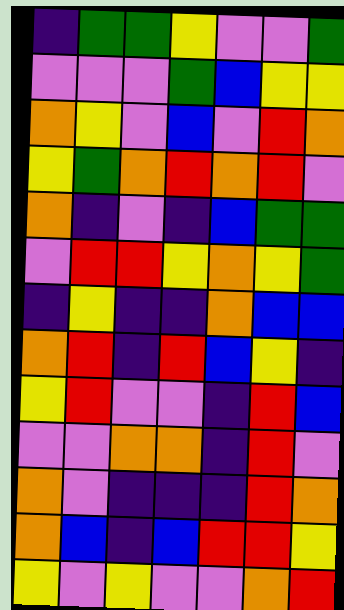[["indigo", "green", "green", "yellow", "violet", "violet", "green"], ["violet", "violet", "violet", "green", "blue", "yellow", "yellow"], ["orange", "yellow", "violet", "blue", "violet", "red", "orange"], ["yellow", "green", "orange", "red", "orange", "red", "violet"], ["orange", "indigo", "violet", "indigo", "blue", "green", "green"], ["violet", "red", "red", "yellow", "orange", "yellow", "green"], ["indigo", "yellow", "indigo", "indigo", "orange", "blue", "blue"], ["orange", "red", "indigo", "red", "blue", "yellow", "indigo"], ["yellow", "red", "violet", "violet", "indigo", "red", "blue"], ["violet", "violet", "orange", "orange", "indigo", "red", "violet"], ["orange", "violet", "indigo", "indigo", "indigo", "red", "orange"], ["orange", "blue", "indigo", "blue", "red", "red", "yellow"], ["yellow", "violet", "yellow", "violet", "violet", "orange", "red"]]